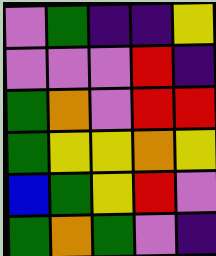[["violet", "green", "indigo", "indigo", "yellow"], ["violet", "violet", "violet", "red", "indigo"], ["green", "orange", "violet", "red", "red"], ["green", "yellow", "yellow", "orange", "yellow"], ["blue", "green", "yellow", "red", "violet"], ["green", "orange", "green", "violet", "indigo"]]